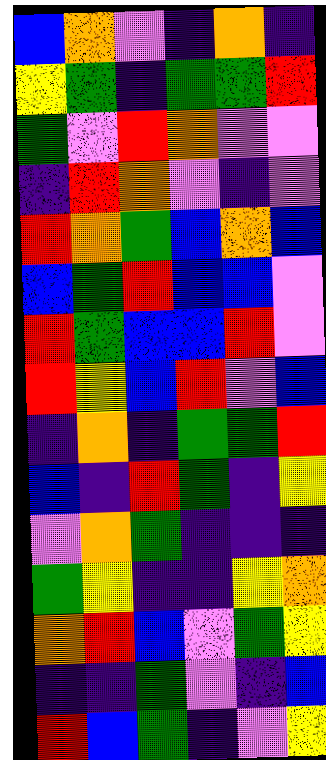[["blue", "orange", "violet", "indigo", "orange", "indigo"], ["yellow", "green", "indigo", "green", "green", "red"], ["green", "violet", "red", "orange", "violet", "violet"], ["indigo", "red", "orange", "violet", "indigo", "violet"], ["red", "orange", "green", "blue", "orange", "blue"], ["blue", "green", "red", "blue", "blue", "violet"], ["red", "green", "blue", "blue", "red", "violet"], ["red", "yellow", "blue", "red", "violet", "blue"], ["indigo", "orange", "indigo", "green", "green", "red"], ["blue", "indigo", "red", "green", "indigo", "yellow"], ["violet", "orange", "green", "indigo", "indigo", "indigo"], ["green", "yellow", "indigo", "indigo", "yellow", "orange"], ["orange", "red", "blue", "violet", "green", "yellow"], ["indigo", "indigo", "green", "violet", "indigo", "blue"], ["red", "blue", "green", "indigo", "violet", "yellow"]]